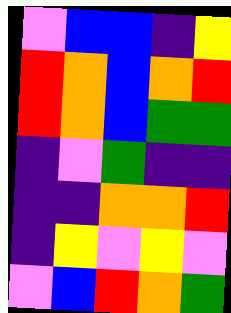[["violet", "blue", "blue", "indigo", "yellow"], ["red", "orange", "blue", "orange", "red"], ["red", "orange", "blue", "green", "green"], ["indigo", "violet", "green", "indigo", "indigo"], ["indigo", "indigo", "orange", "orange", "red"], ["indigo", "yellow", "violet", "yellow", "violet"], ["violet", "blue", "red", "orange", "green"]]